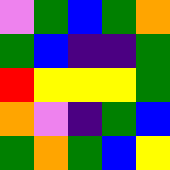[["violet", "green", "blue", "green", "orange"], ["green", "blue", "indigo", "indigo", "green"], ["red", "yellow", "yellow", "yellow", "green"], ["orange", "violet", "indigo", "green", "blue"], ["green", "orange", "green", "blue", "yellow"]]